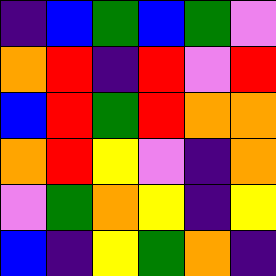[["indigo", "blue", "green", "blue", "green", "violet"], ["orange", "red", "indigo", "red", "violet", "red"], ["blue", "red", "green", "red", "orange", "orange"], ["orange", "red", "yellow", "violet", "indigo", "orange"], ["violet", "green", "orange", "yellow", "indigo", "yellow"], ["blue", "indigo", "yellow", "green", "orange", "indigo"]]